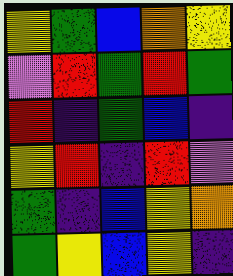[["yellow", "green", "blue", "orange", "yellow"], ["violet", "red", "green", "red", "green"], ["red", "indigo", "green", "blue", "indigo"], ["yellow", "red", "indigo", "red", "violet"], ["green", "indigo", "blue", "yellow", "orange"], ["green", "yellow", "blue", "yellow", "indigo"]]